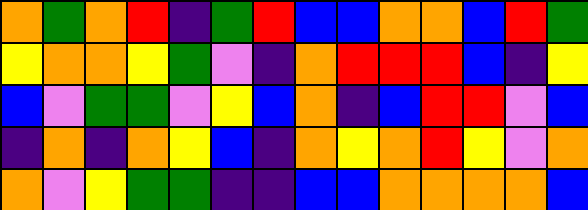[["orange", "green", "orange", "red", "indigo", "green", "red", "blue", "blue", "orange", "orange", "blue", "red", "green"], ["yellow", "orange", "orange", "yellow", "green", "violet", "indigo", "orange", "red", "red", "red", "blue", "indigo", "yellow"], ["blue", "violet", "green", "green", "violet", "yellow", "blue", "orange", "indigo", "blue", "red", "red", "violet", "blue"], ["indigo", "orange", "indigo", "orange", "yellow", "blue", "indigo", "orange", "yellow", "orange", "red", "yellow", "violet", "orange"], ["orange", "violet", "yellow", "green", "green", "indigo", "indigo", "blue", "blue", "orange", "orange", "orange", "orange", "blue"]]